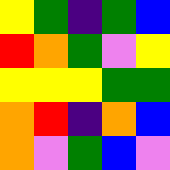[["yellow", "green", "indigo", "green", "blue"], ["red", "orange", "green", "violet", "yellow"], ["yellow", "yellow", "yellow", "green", "green"], ["orange", "red", "indigo", "orange", "blue"], ["orange", "violet", "green", "blue", "violet"]]